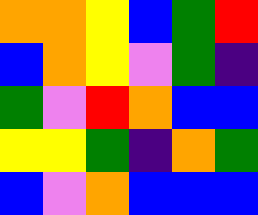[["orange", "orange", "yellow", "blue", "green", "red"], ["blue", "orange", "yellow", "violet", "green", "indigo"], ["green", "violet", "red", "orange", "blue", "blue"], ["yellow", "yellow", "green", "indigo", "orange", "green"], ["blue", "violet", "orange", "blue", "blue", "blue"]]